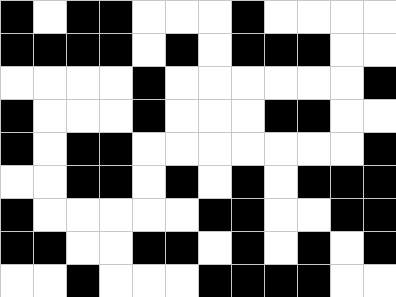[["black", "white", "black", "black", "white", "white", "white", "black", "white", "white", "white", "white"], ["black", "black", "black", "black", "white", "black", "white", "black", "black", "black", "white", "white"], ["white", "white", "white", "white", "black", "white", "white", "white", "white", "white", "white", "black"], ["black", "white", "white", "white", "black", "white", "white", "white", "black", "black", "white", "white"], ["black", "white", "black", "black", "white", "white", "white", "white", "white", "white", "white", "black"], ["white", "white", "black", "black", "white", "black", "white", "black", "white", "black", "black", "black"], ["black", "white", "white", "white", "white", "white", "black", "black", "white", "white", "black", "black"], ["black", "black", "white", "white", "black", "black", "white", "black", "white", "black", "white", "black"], ["white", "white", "black", "white", "white", "white", "black", "black", "black", "black", "white", "white"]]